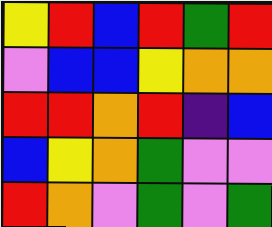[["yellow", "red", "blue", "red", "green", "red"], ["violet", "blue", "blue", "yellow", "orange", "orange"], ["red", "red", "orange", "red", "indigo", "blue"], ["blue", "yellow", "orange", "green", "violet", "violet"], ["red", "orange", "violet", "green", "violet", "green"]]